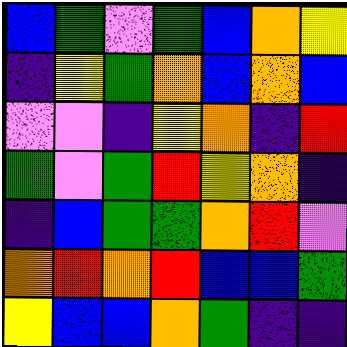[["blue", "green", "violet", "green", "blue", "orange", "yellow"], ["indigo", "yellow", "green", "orange", "blue", "orange", "blue"], ["violet", "violet", "indigo", "yellow", "orange", "indigo", "red"], ["green", "violet", "green", "red", "yellow", "orange", "indigo"], ["indigo", "blue", "green", "green", "orange", "red", "violet"], ["orange", "red", "orange", "red", "blue", "blue", "green"], ["yellow", "blue", "blue", "orange", "green", "indigo", "indigo"]]